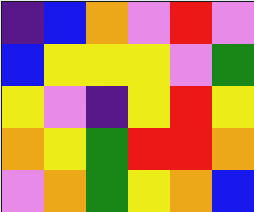[["indigo", "blue", "orange", "violet", "red", "violet"], ["blue", "yellow", "yellow", "yellow", "violet", "green"], ["yellow", "violet", "indigo", "yellow", "red", "yellow"], ["orange", "yellow", "green", "red", "red", "orange"], ["violet", "orange", "green", "yellow", "orange", "blue"]]